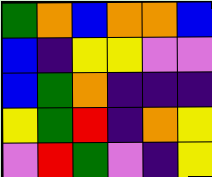[["green", "orange", "blue", "orange", "orange", "blue"], ["blue", "indigo", "yellow", "yellow", "violet", "violet"], ["blue", "green", "orange", "indigo", "indigo", "indigo"], ["yellow", "green", "red", "indigo", "orange", "yellow"], ["violet", "red", "green", "violet", "indigo", "yellow"]]